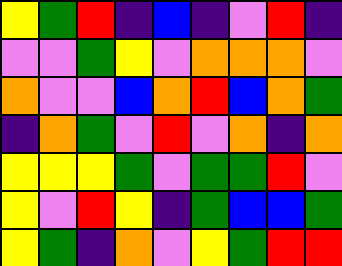[["yellow", "green", "red", "indigo", "blue", "indigo", "violet", "red", "indigo"], ["violet", "violet", "green", "yellow", "violet", "orange", "orange", "orange", "violet"], ["orange", "violet", "violet", "blue", "orange", "red", "blue", "orange", "green"], ["indigo", "orange", "green", "violet", "red", "violet", "orange", "indigo", "orange"], ["yellow", "yellow", "yellow", "green", "violet", "green", "green", "red", "violet"], ["yellow", "violet", "red", "yellow", "indigo", "green", "blue", "blue", "green"], ["yellow", "green", "indigo", "orange", "violet", "yellow", "green", "red", "red"]]